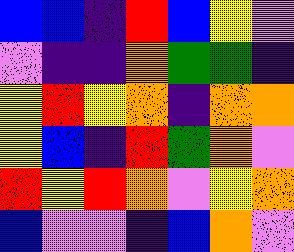[["blue", "blue", "indigo", "red", "blue", "yellow", "violet"], ["violet", "indigo", "indigo", "orange", "green", "green", "indigo"], ["yellow", "red", "yellow", "orange", "indigo", "orange", "orange"], ["yellow", "blue", "indigo", "red", "green", "orange", "violet"], ["red", "yellow", "red", "orange", "violet", "yellow", "orange"], ["blue", "violet", "violet", "indigo", "blue", "orange", "violet"]]